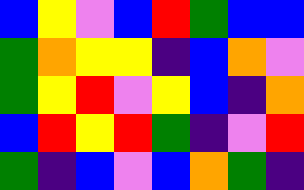[["blue", "yellow", "violet", "blue", "red", "green", "blue", "blue"], ["green", "orange", "yellow", "yellow", "indigo", "blue", "orange", "violet"], ["green", "yellow", "red", "violet", "yellow", "blue", "indigo", "orange"], ["blue", "red", "yellow", "red", "green", "indigo", "violet", "red"], ["green", "indigo", "blue", "violet", "blue", "orange", "green", "indigo"]]